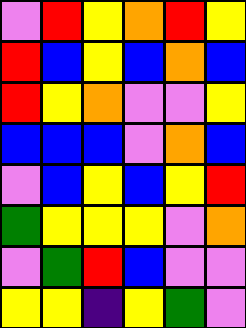[["violet", "red", "yellow", "orange", "red", "yellow"], ["red", "blue", "yellow", "blue", "orange", "blue"], ["red", "yellow", "orange", "violet", "violet", "yellow"], ["blue", "blue", "blue", "violet", "orange", "blue"], ["violet", "blue", "yellow", "blue", "yellow", "red"], ["green", "yellow", "yellow", "yellow", "violet", "orange"], ["violet", "green", "red", "blue", "violet", "violet"], ["yellow", "yellow", "indigo", "yellow", "green", "violet"]]